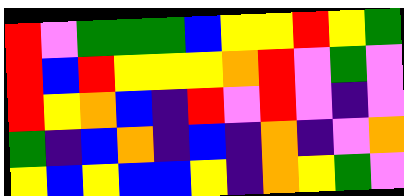[["red", "violet", "green", "green", "green", "blue", "yellow", "yellow", "red", "yellow", "green"], ["red", "blue", "red", "yellow", "yellow", "yellow", "orange", "red", "violet", "green", "violet"], ["red", "yellow", "orange", "blue", "indigo", "red", "violet", "red", "violet", "indigo", "violet"], ["green", "indigo", "blue", "orange", "indigo", "blue", "indigo", "orange", "indigo", "violet", "orange"], ["yellow", "blue", "yellow", "blue", "blue", "yellow", "indigo", "orange", "yellow", "green", "violet"]]